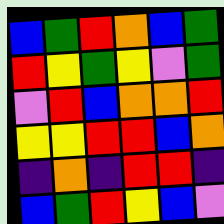[["blue", "green", "red", "orange", "blue", "green"], ["red", "yellow", "green", "yellow", "violet", "green"], ["violet", "red", "blue", "orange", "orange", "red"], ["yellow", "yellow", "red", "red", "blue", "orange"], ["indigo", "orange", "indigo", "red", "red", "indigo"], ["blue", "green", "red", "yellow", "blue", "violet"]]